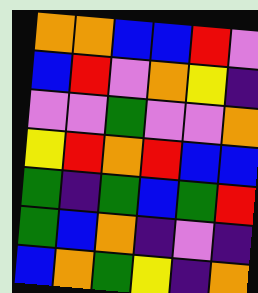[["orange", "orange", "blue", "blue", "red", "violet"], ["blue", "red", "violet", "orange", "yellow", "indigo"], ["violet", "violet", "green", "violet", "violet", "orange"], ["yellow", "red", "orange", "red", "blue", "blue"], ["green", "indigo", "green", "blue", "green", "red"], ["green", "blue", "orange", "indigo", "violet", "indigo"], ["blue", "orange", "green", "yellow", "indigo", "orange"]]